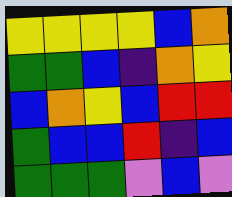[["yellow", "yellow", "yellow", "yellow", "blue", "orange"], ["green", "green", "blue", "indigo", "orange", "yellow"], ["blue", "orange", "yellow", "blue", "red", "red"], ["green", "blue", "blue", "red", "indigo", "blue"], ["green", "green", "green", "violet", "blue", "violet"]]